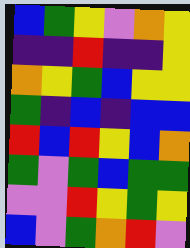[["blue", "green", "yellow", "violet", "orange", "yellow"], ["indigo", "indigo", "red", "indigo", "indigo", "yellow"], ["orange", "yellow", "green", "blue", "yellow", "yellow"], ["green", "indigo", "blue", "indigo", "blue", "blue"], ["red", "blue", "red", "yellow", "blue", "orange"], ["green", "violet", "green", "blue", "green", "green"], ["violet", "violet", "red", "yellow", "green", "yellow"], ["blue", "violet", "green", "orange", "red", "violet"]]